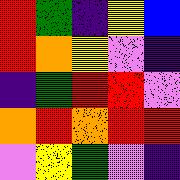[["red", "green", "indigo", "yellow", "blue"], ["red", "orange", "yellow", "violet", "indigo"], ["indigo", "green", "red", "red", "violet"], ["orange", "red", "orange", "red", "red"], ["violet", "yellow", "green", "violet", "indigo"]]